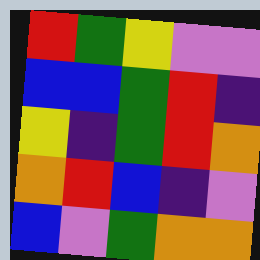[["red", "green", "yellow", "violet", "violet"], ["blue", "blue", "green", "red", "indigo"], ["yellow", "indigo", "green", "red", "orange"], ["orange", "red", "blue", "indigo", "violet"], ["blue", "violet", "green", "orange", "orange"]]